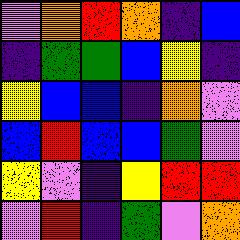[["violet", "orange", "red", "orange", "indigo", "blue"], ["indigo", "green", "green", "blue", "yellow", "indigo"], ["yellow", "blue", "blue", "indigo", "orange", "violet"], ["blue", "red", "blue", "blue", "green", "violet"], ["yellow", "violet", "indigo", "yellow", "red", "red"], ["violet", "red", "indigo", "green", "violet", "orange"]]